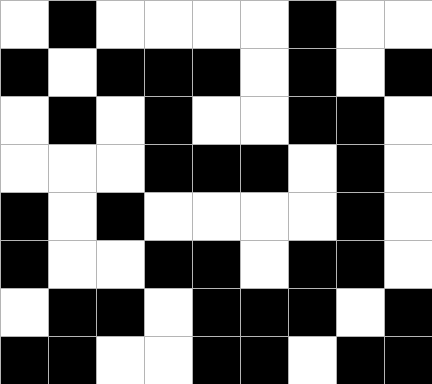[["white", "black", "white", "white", "white", "white", "black", "white", "white"], ["black", "white", "black", "black", "black", "white", "black", "white", "black"], ["white", "black", "white", "black", "white", "white", "black", "black", "white"], ["white", "white", "white", "black", "black", "black", "white", "black", "white"], ["black", "white", "black", "white", "white", "white", "white", "black", "white"], ["black", "white", "white", "black", "black", "white", "black", "black", "white"], ["white", "black", "black", "white", "black", "black", "black", "white", "black"], ["black", "black", "white", "white", "black", "black", "white", "black", "black"]]